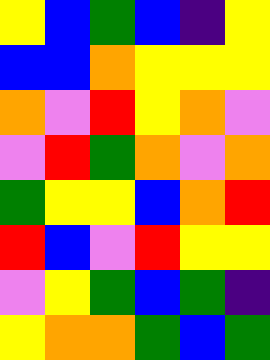[["yellow", "blue", "green", "blue", "indigo", "yellow"], ["blue", "blue", "orange", "yellow", "yellow", "yellow"], ["orange", "violet", "red", "yellow", "orange", "violet"], ["violet", "red", "green", "orange", "violet", "orange"], ["green", "yellow", "yellow", "blue", "orange", "red"], ["red", "blue", "violet", "red", "yellow", "yellow"], ["violet", "yellow", "green", "blue", "green", "indigo"], ["yellow", "orange", "orange", "green", "blue", "green"]]